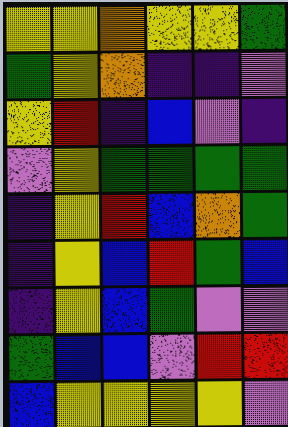[["yellow", "yellow", "orange", "yellow", "yellow", "green"], ["green", "yellow", "orange", "indigo", "indigo", "violet"], ["yellow", "red", "indigo", "blue", "violet", "indigo"], ["violet", "yellow", "green", "green", "green", "green"], ["indigo", "yellow", "red", "blue", "orange", "green"], ["indigo", "yellow", "blue", "red", "green", "blue"], ["indigo", "yellow", "blue", "green", "violet", "violet"], ["green", "blue", "blue", "violet", "red", "red"], ["blue", "yellow", "yellow", "yellow", "yellow", "violet"]]